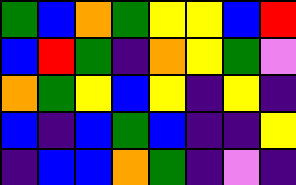[["green", "blue", "orange", "green", "yellow", "yellow", "blue", "red"], ["blue", "red", "green", "indigo", "orange", "yellow", "green", "violet"], ["orange", "green", "yellow", "blue", "yellow", "indigo", "yellow", "indigo"], ["blue", "indigo", "blue", "green", "blue", "indigo", "indigo", "yellow"], ["indigo", "blue", "blue", "orange", "green", "indigo", "violet", "indigo"]]